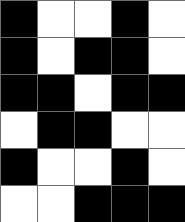[["black", "white", "white", "black", "white"], ["black", "white", "black", "black", "white"], ["black", "black", "white", "black", "black"], ["white", "black", "black", "white", "white"], ["black", "white", "white", "black", "white"], ["white", "white", "black", "black", "black"]]